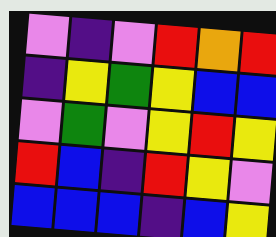[["violet", "indigo", "violet", "red", "orange", "red"], ["indigo", "yellow", "green", "yellow", "blue", "blue"], ["violet", "green", "violet", "yellow", "red", "yellow"], ["red", "blue", "indigo", "red", "yellow", "violet"], ["blue", "blue", "blue", "indigo", "blue", "yellow"]]